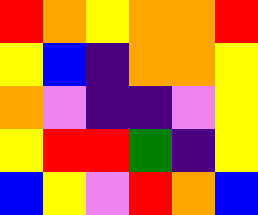[["red", "orange", "yellow", "orange", "orange", "red"], ["yellow", "blue", "indigo", "orange", "orange", "yellow"], ["orange", "violet", "indigo", "indigo", "violet", "yellow"], ["yellow", "red", "red", "green", "indigo", "yellow"], ["blue", "yellow", "violet", "red", "orange", "blue"]]